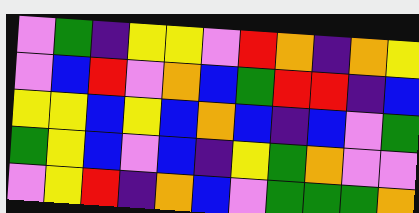[["violet", "green", "indigo", "yellow", "yellow", "violet", "red", "orange", "indigo", "orange", "yellow"], ["violet", "blue", "red", "violet", "orange", "blue", "green", "red", "red", "indigo", "blue"], ["yellow", "yellow", "blue", "yellow", "blue", "orange", "blue", "indigo", "blue", "violet", "green"], ["green", "yellow", "blue", "violet", "blue", "indigo", "yellow", "green", "orange", "violet", "violet"], ["violet", "yellow", "red", "indigo", "orange", "blue", "violet", "green", "green", "green", "orange"]]